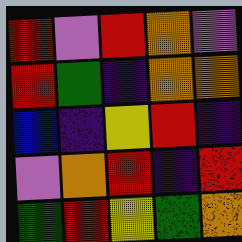[["red", "violet", "red", "orange", "violet"], ["red", "green", "indigo", "orange", "orange"], ["blue", "indigo", "yellow", "red", "indigo"], ["violet", "orange", "red", "indigo", "red"], ["green", "red", "yellow", "green", "orange"]]